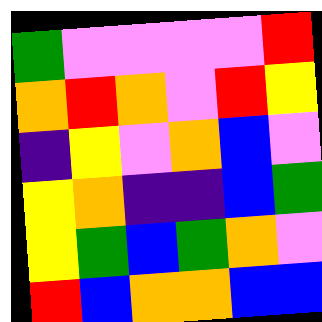[["green", "violet", "violet", "violet", "violet", "red"], ["orange", "red", "orange", "violet", "red", "yellow"], ["indigo", "yellow", "violet", "orange", "blue", "violet"], ["yellow", "orange", "indigo", "indigo", "blue", "green"], ["yellow", "green", "blue", "green", "orange", "violet"], ["red", "blue", "orange", "orange", "blue", "blue"]]